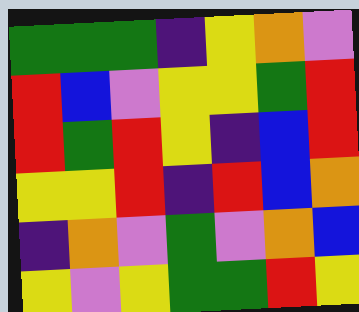[["green", "green", "green", "indigo", "yellow", "orange", "violet"], ["red", "blue", "violet", "yellow", "yellow", "green", "red"], ["red", "green", "red", "yellow", "indigo", "blue", "red"], ["yellow", "yellow", "red", "indigo", "red", "blue", "orange"], ["indigo", "orange", "violet", "green", "violet", "orange", "blue"], ["yellow", "violet", "yellow", "green", "green", "red", "yellow"]]